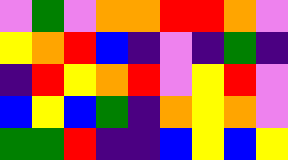[["violet", "green", "violet", "orange", "orange", "red", "red", "orange", "violet"], ["yellow", "orange", "red", "blue", "indigo", "violet", "indigo", "green", "indigo"], ["indigo", "red", "yellow", "orange", "red", "violet", "yellow", "red", "violet"], ["blue", "yellow", "blue", "green", "indigo", "orange", "yellow", "orange", "violet"], ["green", "green", "red", "indigo", "indigo", "blue", "yellow", "blue", "yellow"]]